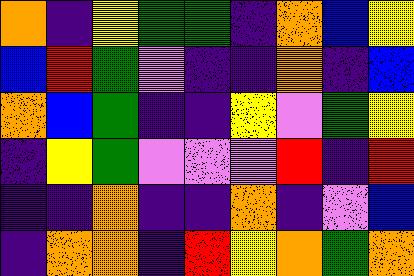[["orange", "indigo", "yellow", "green", "green", "indigo", "orange", "blue", "yellow"], ["blue", "red", "green", "violet", "indigo", "indigo", "orange", "indigo", "blue"], ["orange", "blue", "green", "indigo", "indigo", "yellow", "violet", "green", "yellow"], ["indigo", "yellow", "green", "violet", "violet", "violet", "red", "indigo", "red"], ["indigo", "indigo", "orange", "indigo", "indigo", "orange", "indigo", "violet", "blue"], ["indigo", "orange", "orange", "indigo", "red", "yellow", "orange", "green", "orange"]]